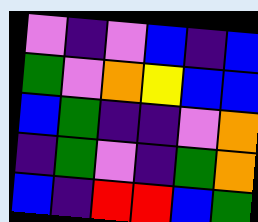[["violet", "indigo", "violet", "blue", "indigo", "blue"], ["green", "violet", "orange", "yellow", "blue", "blue"], ["blue", "green", "indigo", "indigo", "violet", "orange"], ["indigo", "green", "violet", "indigo", "green", "orange"], ["blue", "indigo", "red", "red", "blue", "green"]]